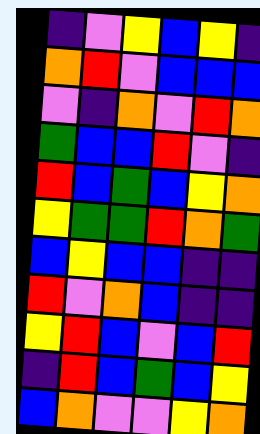[["indigo", "violet", "yellow", "blue", "yellow", "indigo"], ["orange", "red", "violet", "blue", "blue", "blue"], ["violet", "indigo", "orange", "violet", "red", "orange"], ["green", "blue", "blue", "red", "violet", "indigo"], ["red", "blue", "green", "blue", "yellow", "orange"], ["yellow", "green", "green", "red", "orange", "green"], ["blue", "yellow", "blue", "blue", "indigo", "indigo"], ["red", "violet", "orange", "blue", "indigo", "indigo"], ["yellow", "red", "blue", "violet", "blue", "red"], ["indigo", "red", "blue", "green", "blue", "yellow"], ["blue", "orange", "violet", "violet", "yellow", "orange"]]